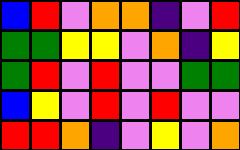[["blue", "red", "violet", "orange", "orange", "indigo", "violet", "red"], ["green", "green", "yellow", "yellow", "violet", "orange", "indigo", "yellow"], ["green", "red", "violet", "red", "violet", "violet", "green", "green"], ["blue", "yellow", "violet", "red", "violet", "red", "violet", "violet"], ["red", "red", "orange", "indigo", "violet", "yellow", "violet", "orange"]]